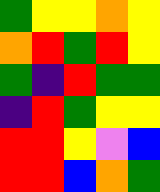[["green", "yellow", "yellow", "orange", "yellow"], ["orange", "red", "green", "red", "yellow"], ["green", "indigo", "red", "green", "green"], ["indigo", "red", "green", "yellow", "yellow"], ["red", "red", "yellow", "violet", "blue"], ["red", "red", "blue", "orange", "green"]]